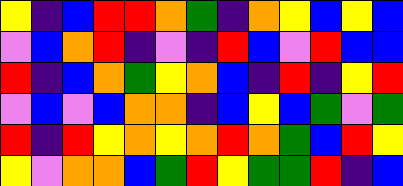[["yellow", "indigo", "blue", "red", "red", "orange", "green", "indigo", "orange", "yellow", "blue", "yellow", "blue"], ["violet", "blue", "orange", "red", "indigo", "violet", "indigo", "red", "blue", "violet", "red", "blue", "blue"], ["red", "indigo", "blue", "orange", "green", "yellow", "orange", "blue", "indigo", "red", "indigo", "yellow", "red"], ["violet", "blue", "violet", "blue", "orange", "orange", "indigo", "blue", "yellow", "blue", "green", "violet", "green"], ["red", "indigo", "red", "yellow", "orange", "yellow", "orange", "red", "orange", "green", "blue", "red", "yellow"], ["yellow", "violet", "orange", "orange", "blue", "green", "red", "yellow", "green", "green", "red", "indigo", "blue"]]